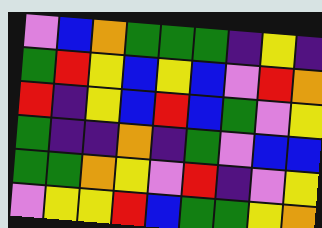[["violet", "blue", "orange", "green", "green", "green", "indigo", "yellow", "indigo"], ["green", "red", "yellow", "blue", "yellow", "blue", "violet", "red", "orange"], ["red", "indigo", "yellow", "blue", "red", "blue", "green", "violet", "yellow"], ["green", "indigo", "indigo", "orange", "indigo", "green", "violet", "blue", "blue"], ["green", "green", "orange", "yellow", "violet", "red", "indigo", "violet", "yellow"], ["violet", "yellow", "yellow", "red", "blue", "green", "green", "yellow", "orange"]]